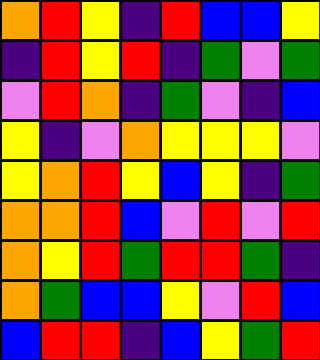[["orange", "red", "yellow", "indigo", "red", "blue", "blue", "yellow"], ["indigo", "red", "yellow", "red", "indigo", "green", "violet", "green"], ["violet", "red", "orange", "indigo", "green", "violet", "indigo", "blue"], ["yellow", "indigo", "violet", "orange", "yellow", "yellow", "yellow", "violet"], ["yellow", "orange", "red", "yellow", "blue", "yellow", "indigo", "green"], ["orange", "orange", "red", "blue", "violet", "red", "violet", "red"], ["orange", "yellow", "red", "green", "red", "red", "green", "indigo"], ["orange", "green", "blue", "blue", "yellow", "violet", "red", "blue"], ["blue", "red", "red", "indigo", "blue", "yellow", "green", "red"]]